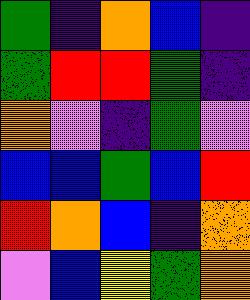[["green", "indigo", "orange", "blue", "indigo"], ["green", "red", "red", "green", "indigo"], ["orange", "violet", "indigo", "green", "violet"], ["blue", "blue", "green", "blue", "red"], ["red", "orange", "blue", "indigo", "orange"], ["violet", "blue", "yellow", "green", "orange"]]